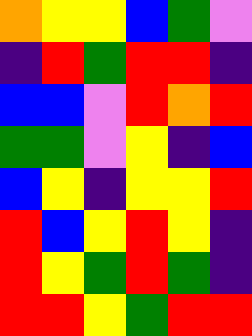[["orange", "yellow", "yellow", "blue", "green", "violet"], ["indigo", "red", "green", "red", "red", "indigo"], ["blue", "blue", "violet", "red", "orange", "red"], ["green", "green", "violet", "yellow", "indigo", "blue"], ["blue", "yellow", "indigo", "yellow", "yellow", "red"], ["red", "blue", "yellow", "red", "yellow", "indigo"], ["red", "yellow", "green", "red", "green", "indigo"], ["red", "red", "yellow", "green", "red", "red"]]